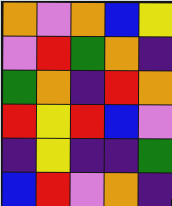[["orange", "violet", "orange", "blue", "yellow"], ["violet", "red", "green", "orange", "indigo"], ["green", "orange", "indigo", "red", "orange"], ["red", "yellow", "red", "blue", "violet"], ["indigo", "yellow", "indigo", "indigo", "green"], ["blue", "red", "violet", "orange", "indigo"]]